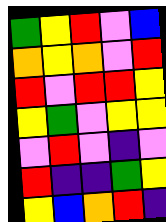[["green", "yellow", "red", "violet", "blue"], ["orange", "yellow", "orange", "violet", "red"], ["red", "violet", "red", "red", "yellow"], ["yellow", "green", "violet", "yellow", "yellow"], ["violet", "red", "violet", "indigo", "violet"], ["red", "indigo", "indigo", "green", "yellow"], ["yellow", "blue", "orange", "red", "indigo"]]